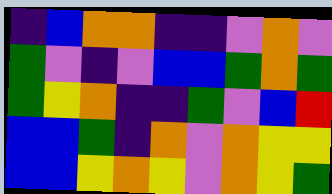[["indigo", "blue", "orange", "orange", "indigo", "indigo", "violet", "orange", "violet"], ["green", "violet", "indigo", "violet", "blue", "blue", "green", "orange", "green"], ["green", "yellow", "orange", "indigo", "indigo", "green", "violet", "blue", "red"], ["blue", "blue", "green", "indigo", "orange", "violet", "orange", "yellow", "yellow"], ["blue", "blue", "yellow", "orange", "yellow", "violet", "orange", "yellow", "green"]]